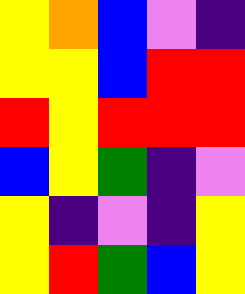[["yellow", "orange", "blue", "violet", "indigo"], ["yellow", "yellow", "blue", "red", "red"], ["red", "yellow", "red", "red", "red"], ["blue", "yellow", "green", "indigo", "violet"], ["yellow", "indigo", "violet", "indigo", "yellow"], ["yellow", "red", "green", "blue", "yellow"]]